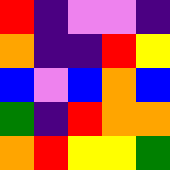[["red", "indigo", "violet", "violet", "indigo"], ["orange", "indigo", "indigo", "red", "yellow"], ["blue", "violet", "blue", "orange", "blue"], ["green", "indigo", "red", "orange", "orange"], ["orange", "red", "yellow", "yellow", "green"]]